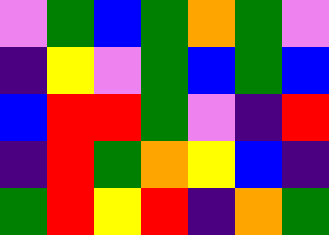[["violet", "green", "blue", "green", "orange", "green", "violet"], ["indigo", "yellow", "violet", "green", "blue", "green", "blue"], ["blue", "red", "red", "green", "violet", "indigo", "red"], ["indigo", "red", "green", "orange", "yellow", "blue", "indigo"], ["green", "red", "yellow", "red", "indigo", "orange", "green"]]